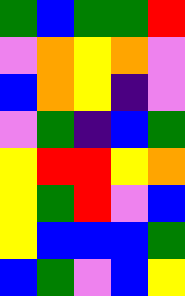[["green", "blue", "green", "green", "red"], ["violet", "orange", "yellow", "orange", "violet"], ["blue", "orange", "yellow", "indigo", "violet"], ["violet", "green", "indigo", "blue", "green"], ["yellow", "red", "red", "yellow", "orange"], ["yellow", "green", "red", "violet", "blue"], ["yellow", "blue", "blue", "blue", "green"], ["blue", "green", "violet", "blue", "yellow"]]